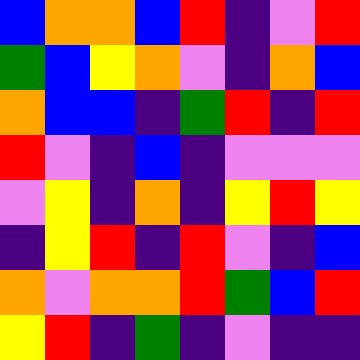[["blue", "orange", "orange", "blue", "red", "indigo", "violet", "red"], ["green", "blue", "yellow", "orange", "violet", "indigo", "orange", "blue"], ["orange", "blue", "blue", "indigo", "green", "red", "indigo", "red"], ["red", "violet", "indigo", "blue", "indigo", "violet", "violet", "violet"], ["violet", "yellow", "indigo", "orange", "indigo", "yellow", "red", "yellow"], ["indigo", "yellow", "red", "indigo", "red", "violet", "indigo", "blue"], ["orange", "violet", "orange", "orange", "red", "green", "blue", "red"], ["yellow", "red", "indigo", "green", "indigo", "violet", "indigo", "indigo"]]